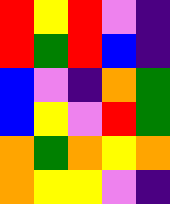[["red", "yellow", "red", "violet", "indigo"], ["red", "green", "red", "blue", "indigo"], ["blue", "violet", "indigo", "orange", "green"], ["blue", "yellow", "violet", "red", "green"], ["orange", "green", "orange", "yellow", "orange"], ["orange", "yellow", "yellow", "violet", "indigo"]]